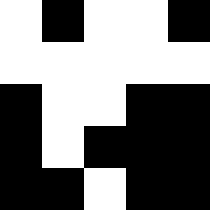[["white", "black", "white", "white", "black"], ["white", "white", "white", "white", "white"], ["black", "white", "white", "black", "black"], ["black", "white", "black", "black", "black"], ["black", "black", "white", "black", "black"]]